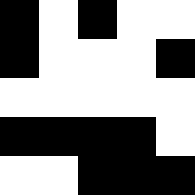[["black", "white", "black", "white", "white"], ["black", "white", "white", "white", "black"], ["white", "white", "white", "white", "white"], ["black", "black", "black", "black", "white"], ["white", "white", "black", "black", "black"]]